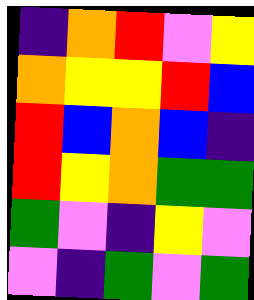[["indigo", "orange", "red", "violet", "yellow"], ["orange", "yellow", "yellow", "red", "blue"], ["red", "blue", "orange", "blue", "indigo"], ["red", "yellow", "orange", "green", "green"], ["green", "violet", "indigo", "yellow", "violet"], ["violet", "indigo", "green", "violet", "green"]]